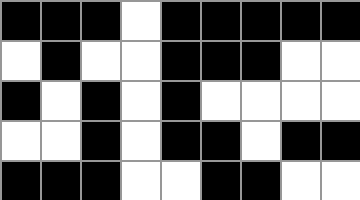[["black", "black", "black", "white", "black", "black", "black", "black", "black"], ["white", "black", "white", "white", "black", "black", "black", "white", "white"], ["black", "white", "black", "white", "black", "white", "white", "white", "white"], ["white", "white", "black", "white", "black", "black", "white", "black", "black"], ["black", "black", "black", "white", "white", "black", "black", "white", "white"]]